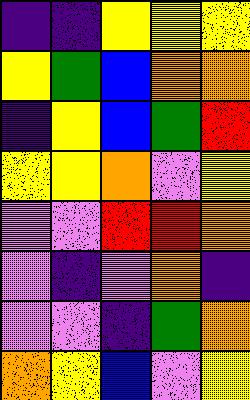[["indigo", "indigo", "yellow", "yellow", "yellow"], ["yellow", "green", "blue", "orange", "orange"], ["indigo", "yellow", "blue", "green", "red"], ["yellow", "yellow", "orange", "violet", "yellow"], ["violet", "violet", "red", "red", "orange"], ["violet", "indigo", "violet", "orange", "indigo"], ["violet", "violet", "indigo", "green", "orange"], ["orange", "yellow", "blue", "violet", "yellow"]]